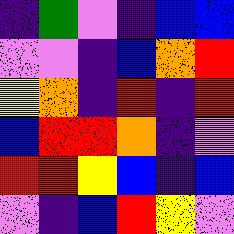[["indigo", "green", "violet", "indigo", "blue", "blue"], ["violet", "violet", "indigo", "blue", "orange", "red"], ["yellow", "orange", "indigo", "red", "indigo", "red"], ["blue", "red", "red", "orange", "indigo", "violet"], ["red", "red", "yellow", "blue", "indigo", "blue"], ["violet", "indigo", "blue", "red", "yellow", "violet"]]